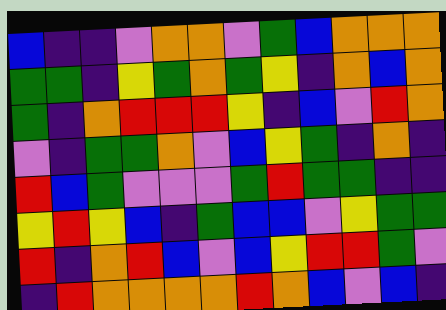[["blue", "indigo", "indigo", "violet", "orange", "orange", "violet", "green", "blue", "orange", "orange", "orange"], ["green", "green", "indigo", "yellow", "green", "orange", "green", "yellow", "indigo", "orange", "blue", "orange"], ["green", "indigo", "orange", "red", "red", "red", "yellow", "indigo", "blue", "violet", "red", "orange"], ["violet", "indigo", "green", "green", "orange", "violet", "blue", "yellow", "green", "indigo", "orange", "indigo"], ["red", "blue", "green", "violet", "violet", "violet", "green", "red", "green", "green", "indigo", "indigo"], ["yellow", "red", "yellow", "blue", "indigo", "green", "blue", "blue", "violet", "yellow", "green", "green"], ["red", "indigo", "orange", "red", "blue", "violet", "blue", "yellow", "red", "red", "green", "violet"], ["indigo", "red", "orange", "orange", "orange", "orange", "red", "orange", "blue", "violet", "blue", "indigo"]]